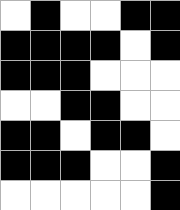[["white", "black", "white", "white", "black", "black"], ["black", "black", "black", "black", "white", "black"], ["black", "black", "black", "white", "white", "white"], ["white", "white", "black", "black", "white", "white"], ["black", "black", "white", "black", "black", "white"], ["black", "black", "black", "white", "white", "black"], ["white", "white", "white", "white", "white", "black"]]